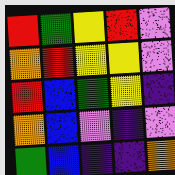[["red", "green", "yellow", "red", "violet"], ["orange", "red", "yellow", "yellow", "violet"], ["red", "blue", "green", "yellow", "indigo"], ["orange", "blue", "violet", "indigo", "violet"], ["green", "blue", "indigo", "indigo", "orange"]]